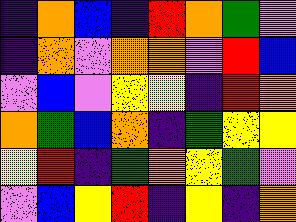[["indigo", "orange", "blue", "indigo", "red", "orange", "green", "violet"], ["indigo", "orange", "violet", "orange", "orange", "violet", "red", "blue"], ["violet", "blue", "violet", "yellow", "yellow", "indigo", "red", "orange"], ["orange", "green", "blue", "orange", "indigo", "green", "yellow", "yellow"], ["yellow", "red", "indigo", "green", "orange", "yellow", "green", "violet"], ["violet", "blue", "yellow", "red", "indigo", "yellow", "indigo", "orange"]]